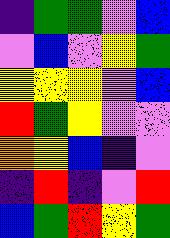[["indigo", "green", "green", "violet", "blue"], ["violet", "blue", "violet", "yellow", "green"], ["yellow", "yellow", "yellow", "violet", "blue"], ["red", "green", "yellow", "violet", "violet"], ["orange", "yellow", "blue", "indigo", "violet"], ["indigo", "red", "indigo", "violet", "red"], ["blue", "green", "red", "yellow", "green"]]